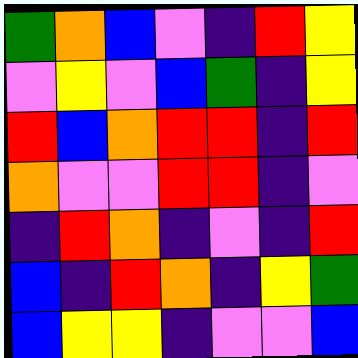[["green", "orange", "blue", "violet", "indigo", "red", "yellow"], ["violet", "yellow", "violet", "blue", "green", "indigo", "yellow"], ["red", "blue", "orange", "red", "red", "indigo", "red"], ["orange", "violet", "violet", "red", "red", "indigo", "violet"], ["indigo", "red", "orange", "indigo", "violet", "indigo", "red"], ["blue", "indigo", "red", "orange", "indigo", "yellow", "green"], ["blue", "yellow", "yellow", "indigo", "violet", "violet", "blue"]]